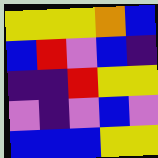[["yellow", "yellow", "yellow", "orange", "blue"], ["blue", "red", "violet", "blue", "indigo"], ["indigo", "indigo", "red", "yellow", "yellow"], ["violet", "indigo", "violet", "blue", "violet"], ["blue", "blue", "blue", "yellow", "yellow"]]